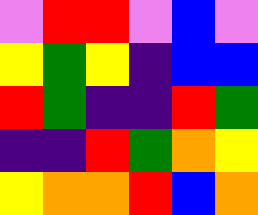[["violet", "red", "red", "violet", "blue", "violet"], ["yellow", "green", "yellow", "indigo", "blue", "blue"], ["red", "green", "indigo", "indigo", "red", "green"], ["indigo", "indigo", "red", "green", "orange", "yellow"], ["yellow", "orange", "orange", "red", "blue", "orange"]]